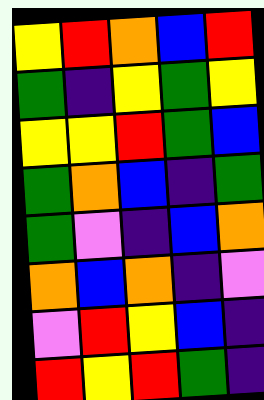[["yellow", "red", "orange", "blue", "red"], ["green", "indigo", "yellow", "green", "yellow"], ["yellow", "yellow", "red", "green", "blue"], ["green", "orange", "blue", "indigo", "green"], ["green", "violet", "indigo", "blue", "orange"], ["orange", "blue", "orange", "indigo", "violet"], ["violet", "red", "yellow", "blue", "indigo"], ["red", "yellow", "red", "green", "indigo"]]